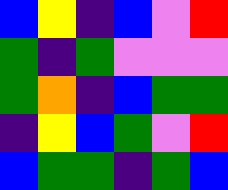[["blue", "yellow", "indigo", "blue", "violet", "red"], ["green", "indigo", "green", "violet", "violet", "violet"], ["green", "orange", "indigo", "blue", "green", "green"], ["indigo", "yellow", "blue", "green", "violet", "red"], ["blue", "green", "green", "indigo", "green", "blue"]]